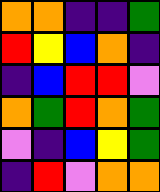[["orange", "orange", "indigo", "indigo", "green"], ["red", "yellow", "blue", "orange", "indigo"], ["indigo", "blue", "red", "red", "violet"], ["orange", "green", "red", "orange", "green"], ["violet", "indigo", "blue", "yellow", "green"], ["indigo", "red", "violet", "orange", "orange"]]